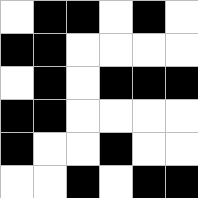[["white", "black", "black", "white", "black", "white"], ["black", "black", "white", "white", "white", "white"], ["white", "black", "white", "black", "black", "black"], ["black", "black", "white", "white", "white", "white"], ["black", "white", "white", "black", "white", "white"], ["white", "white", "black", "white", "black", "black"]]